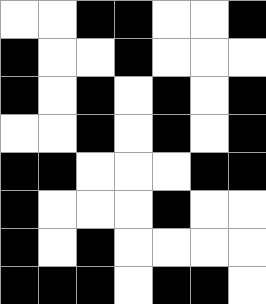[["white", "white", "black", "black", "white", "white", "black"], ["black", "white", "white", "black", "white", "white", "white"], ["black", "white", "black", "white", "black", "white", "black"], ["white", "white", "black", "white", "black", "white", "black"], ["black", "black", "white", "white", "white", "black", "black"], ["black", "white", "white", "white", "black", "white", "white"], ["black", "white", "black", "white", "white", "white", "white"], ["black", "black", "black", "white", "black", "black", "white"]]